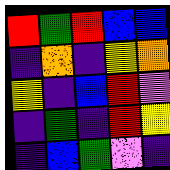[["red", "green", "red", "blue", "blue"], ["indigo", "orange", "indigo", "yellow", "orange"], ["yellow", "indigo", "blue", "red", "violet"], ["indigo", "green", "indigo", "red", "yellow"], ["indigo", "blue", "green", "violet", "indigo"]]